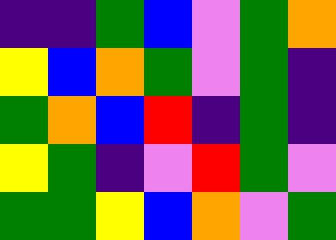[["indigo", "indigo", "green", "blue", "violet", "green", "orange"], ["yellow", "blue", "orange", "green", "violet", "green", "indigo"], ["green", "orange", "blue", "red", "indigo", "green", "indigo"], ["yellow", "green", "indigo", "violet", "red", "green", "violet"], ["green", "green", "yellow", "blue", "orange", "violet", "green"]]